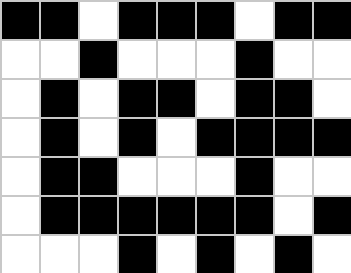[["black", "black", "white", "black", "black", "black", "white", "black", "black"], ["white", "white", "black", "white", "white", "white", "black", "white", "white"], ["white", "black", "white", "black", "black", "white", "black", "black", "white"], ["white", "black", "white", "black", "white", "black", "black", "black", "black"], ["white", "black", "black", "white", "white", "white", "black", "white", "white"], ["white", "black", "black", "black", "black", "black", "black", "white", "black"], ["white", "white", "white", "black", "white", "black", "white", "black", "white"]]